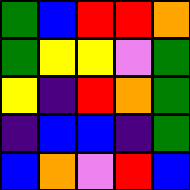[["green", "blue", "red", "red", "orange"], ["green", "yellow", "yellow", "violet", "green"], ["yellow", "indigo", "red", "orange", "green"], ["indigo", "blue", "blue", "indigo", "green"], ["blue", "orange", "violet", "red", "blue"]]